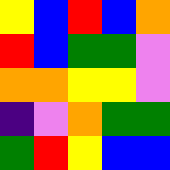[["yellow", "blue", "red", "blue", "orange"], ["red", "blue", "green", "green", "violet"], ["orange", "orange", "yellow", "yellow", "violet"], ["indigo", "violet", "orange", "green", "green"], ["green", "red", "yellow", "blue", "blue"]]